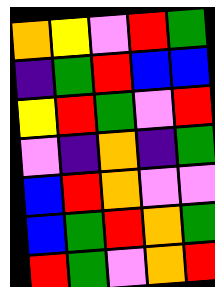[["orange", "yellow", "violet", "red", "green"], ["indigo", "green", "red", "blue", "blue"], ["yellow", "red", "green", "violet", "red"], ["violet", "indigo", "orange", "indigo", "green"], ["blue", "red", "orange", "violet", "violet"], ["blue", "green", "red", "orange", "green"], ["red", "green", "violet", "orange", "red"]]